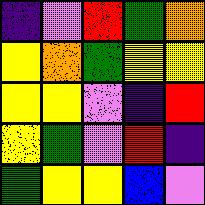[["indigo", "violet", "red", "green", "orange"], ["yellow", "orange", "green", "yellow", "yellow"], ["yellow", "yellow", "violet", "indigo", "red"], ["yellow", "green", "violet", "red", "indigo"], ["green", "yellow", "yellow", "blue", "violet"]]